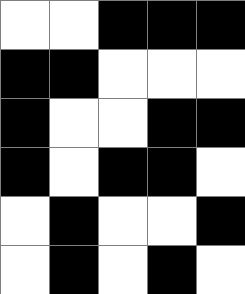[["white", "white", "black", "black", "black"], ["black", "black", "white", "white", "white"], ["black", "white", "white", "black", "black"], ["black", "white", "black", "black", "white"], ["white", "black", "white", "white", "black"], ["white", "black", "white", "black", "white"]]